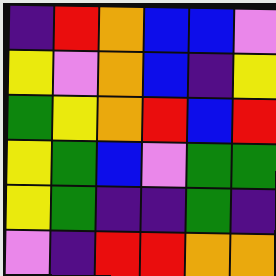[["indigo", "red", "orange", "blue", "blue", "violet"], ["yellow", "violet", "orange", "blue", "indigo", "yellow"], ["green", "yellow", "orange", "red", "blue", "red"], ["yellow", "green", "blue", "violet", "green", "green"], ["yellow", "green", "indigo", "indigo", "green", "indigo"], ["violet", "indigo", "red", "red", "orange", "orange"]]